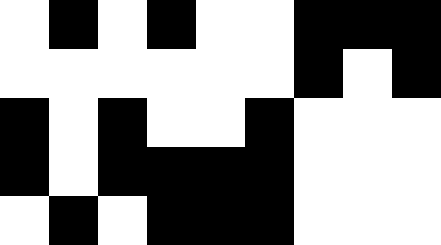[["white", "black", "white", "black", "white", "white", "black", "black", "black"], ["white", "white", "white", "white", "white", "white", "black", "white", "black"], ["black", "white", "black", "white", "white", "black", "white", "white", "white"], ["black", "white", "black", "black", "black", "black", "white", "white", "white"], ["white", "black", "white", "black", "black", "black", "white", "white", "white"]]